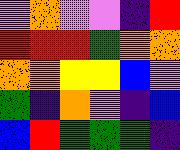[["violet", "orange", "violet", "violet", "indigo", "red"], ["red", "red", "red", "green", "orange", "orange"], ["orange", "orange", "yellow", "yellow", "blue", "violet"], ["green", "indigo", "orange", "violet", "indigo", "blue"], ["blue", "red", "green", "green", "green", "indigo"]]